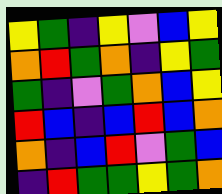[["yellow", "green", "indigo", "yellow", "violet", "blue", "yellow"], ["orange", "red", "green", "orange", "indigo", "yellow", "green"], ["green", "indigo", "violet", "green", "orange", "blue", "yellow"], ["red", "blue", "indigo", "blue", "red", "blue", "orange"], ["orange", "indigo", "blue", "red", "violet", "green", "blue"], ["indigo", "red", "green", "green", "yellow", "green", "orange"]]